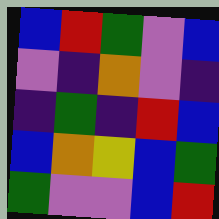[["blue", "red", "green", "violet", "blue"], ["violet", "indigo", "orange", "violet", "indigo"], ["indigo", "green", "indigo", "red", "blue"], ["blue", "orange", "yellow", "blue", "green"], ["green", "violet", "violet", "blue", "red"]]